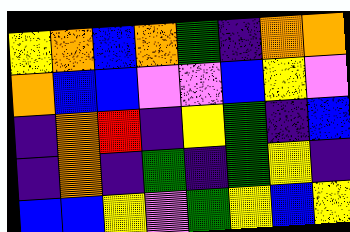[["yellow", "orange", "blue", "orange", "green", "indigo", "orange", "orange"], ["orange", "blue", "blue", "violet", "violet", "blue", "yellow", "violet"], ["indigo", "orange", "red", "indigo", "yellow", "green", "indigo", "blue"], ["indigo", "orange", "indigo", "green", "indigo", "green", "yellow", "indigo"], ["blue", "blue", "yellow", "violet", "green", "yellow", "blue", "yellow"]]